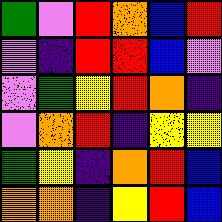[["green", "violet", "red", "orange", "blue", "red"], ["violet", "indigo", "red", "red", "blue", "violet"], ["violet", "green", "yellow", "red", "orange", "indigo"], ["violet", "orange", "red", "indigo", "yellow", "yellow"], ["green", "yellow", "indigo", "orange", "red", "blue"], ["orange", "orange", "indigo", "yellow", "red", "blue"]]